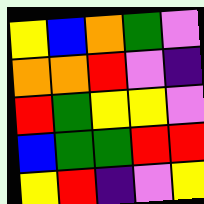[["yellow", "blue", "orange", "green", "violet"], ["orange", "orange", "red", "violet", "indigo"], ["red", "green", "yellow", "yellow", "violet"], ["blue", "green", "green", "red", "red"], ["yellow", "red", "indigo", "violet", "yellow"]]